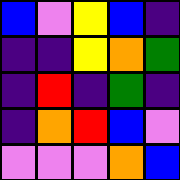[["blue", "violet", "yellow", "blue", "indigo"], ["indigo", "indigo", "yellow", "orange", "green"], ["indigo", "red", "indigo", "green", "indigo"], ["indigo", "orange", "red", "blue", "violet"], ["violet", "violet", "violet", "orange", "blue"]]